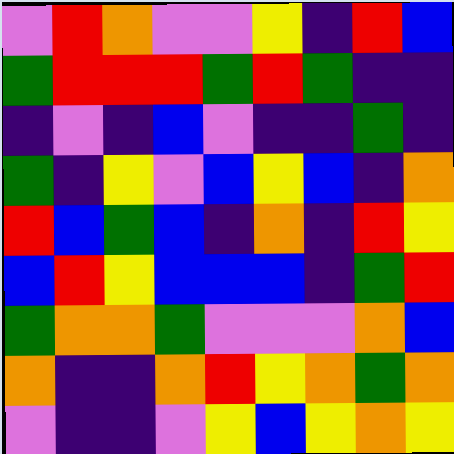[["violet", "red", "orange", "violet", "violet", "yellow", "indigo", "red", "blue"], ["green", "red", "red", "red", "green", "red", "green", "indigo", "indigo"], ["indigo", "violet", "indigo", "blue", "violet", "indigo", "indigo", "green", "indigo"], ["green", "indigo", "yellow", "violet", "blue", "yellow", "blue", "indigo", "orange"], ["red", "blue", "green", "blue", "indigo", "orange", "indigo", "red", "yellow"], ["blue", "red", "yellow", "blue", "blue", "blue", "indigo", "green", "red"], ["green", "orange", "orange", "green", "violet", "violet", "violet", "orange", "blue"], ["orange", "indigo", "indigo", "orange", "red", "yellow", "orange", "green", "orange"], ["violet", "indigo", "indigo", "violet", "yellow", "blue", "yellow", "orange", "yellow"]]